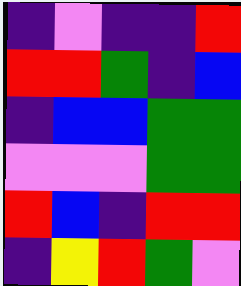[["indigo", "violet", "indigo", "indigo", "red"], ["red", "red", "green", "indigo", "blue"], ["indigo", "blue", "blue", "green", "green"], ["violet", "violet", "violet", "green", "green"], ["red", "blue", "indigo", "red", "red"], ["indigo", "yellow", "red", "green", "violet"]]